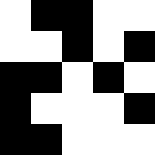[["white", "black", "black", "white", "white"], ["white", "white", "black", "white", "black"], ["black", "black", "white", "black", "white"], ["black", "white", "white", "white", "black"], ["black", "black", "white", "white", "white"]]